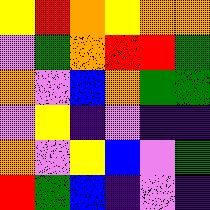[["yellow", "red", "orange", "yellow", "orange", "orange"], ["violet", "green", "orange", "red", "red", "green"], ["orange", "violet", "blue", "orange", "green", "green"], ["violet", "yellow", "indigo", "violet", "indigo", "indigo"], ["orange", "violet", "yellow", "blue", "violet", "green"], ["red", "green", "blue", "indigo", "violet", "indigo"]]